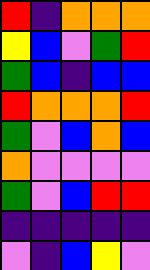[["red", "indigo", "orange", "orange", "orange"], ["yellow", "blue", "violet", "green", "red"], ["green", "blue", "indigo", "blue", "blue"], ["red", "orange", "orange", "orange", "red"], ["green", "violet", "blue", "orange", "blue"], ["orange", "violet", "violet", "violet", "violet"], ["green", "violet", "blue", "red", "red"], ["indigo", "indigo", "indigo", "indigo", "indigo"], ["violet", "indigo", "blue", "yellow", "violet"]]